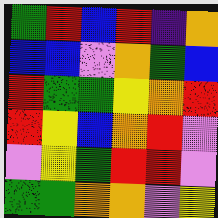[["green", "red", "blue", "red", "indigo", "orange"], ["blue", "blue", "violet", "orange", "green", "blue"], ["red", "green", "green", "yellow", "orange", "red"], ["red", "yellow", "blue", "orange", "red", "violet"], ["violet", "yellow", "green", "red", "red", "violet"], ["green", "green", "orange", "orange", "violet", "yellow"]]